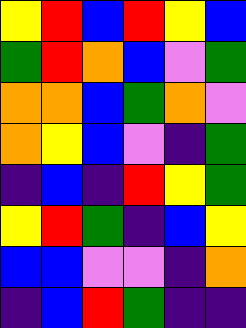[["yellow", "red", "blue", "red", "yellow", "blue"], ["green", "red", "orange", "blue", "violet", "green"], ["orange", "orange", "blue", "green", "orange", "violet"], ["orange", "yellow", "blue", "violet", "indigo", "green"], ["indigo", "blue", "indigo", "red", "yellow", "green"], ["yellow", "red", "green", "indigo", "blue", "yellow"], ["blue", "blue", "violet", "violet", "indigo", "orange"], ["indigo", "blue", "red", "green", "indigo", "indigo"]]